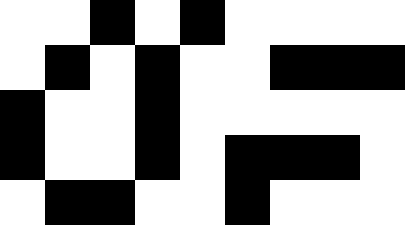[["white", "white", "black", "white", "black", "white", "white", "white", "white"], ["white", "black", "white", "black", "white", "white", "black", "black", "black"], ["black", "white", "white", "black", "white", "white", "white", "white", "white"], ["black", "white", "white", "black", "white", "black", "black", "black", "white"], ["white", "black", "black", "white", "white", "black", "white", "white", "white"]]